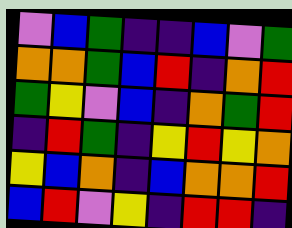[["violet", "blue", "green", "indigo", "indigo", "blue", "violet", "green"], ["orange", "orange", "green", "blue", "red", "indigo", "orange", "red"], ["green", "yellow", "violet", "blue", "indigo", "orange", "green", "red"], ["indigo", "red", "green", "indigo", "yellow", "red", "yellow", "orange"], ["yellow", "blue", "orange", "indigo", "blue", "orange", "orange", "red"], ["blue", "red", "violet", "yellow", "indigo", "red", "red", "indigo"]]